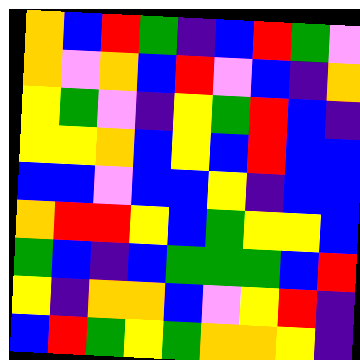[["orange", "blue", "red", "green", "indigo", "blue", "red", "green", "violet"], ["orange", "violet", "orange", "blue", "red", "violet", "blue", "indigo", "orange"], ["yellow", "green", "violet", "indigo", "yellow", "green", "red", "blue", "indigo"], ["yellow", "yellow", "orange", "blue", "yellow", "blue", "red", "blue", "blue"], ["blue", "blue", "violet", "blue", "blue", "yellow", "indigo", "blue", "blue"], ["orange", "red", "red", "yellow", "blue", "green", "yellow", "yellow", "blue"], ["green", "blue", "indigo", "blue", "green", "green", "green", "blue", "red"], ["yellow", "indigo", "orange", "orange", "blue", "violet", "yellow", "red", "indigo"], ["blue", "red", "green", "yellow", "green", "orange", "orange", "yellow", "indigo"]]